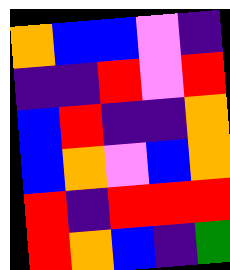[["orange", "blue", "blue", "violet", "indigo"], ["indigo", "indigo", "red", "violet", "red"], ["blue", "red", "indigo", "indigo", "orange"], ["blue", "orange", "violet", "blue", "orange"], ["red", "indigo", "red", "red", "red"], ["red", "orange", "blue", "indigo", "green"]]